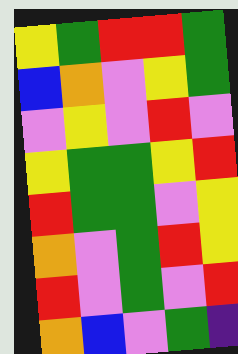[["yellow", "green", "red", "red", "green"], ["blue", "orange", "violet", "yellow", "green"], ["violet", "yellow", "violet", "red", "violet"], ["yellow", "green", "green", "yellow", "red"], ["red", "green", "green", "violet", "yellow"], ["orange", "violet", "green", "red", "yellow"], ["red", "violet", "green", "violet", "red"], ["orange", "blue", "violet", "green", "indigo"]]